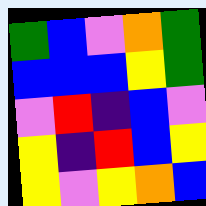[["green", "blue", "violet", "orange", "green"], ["blue", "blue", "blue", "yellow", "green"], ["violet", "red", "indigo", "blue", "violet"], ["yellow", "indigo", "red", "blue", "yellow"], ["yellow", "violet", "yellow", "orange", "blue"]]